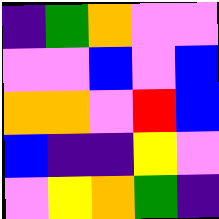[["indigo", "green", "orange", "violet", "violet"], ["violet", "violet", "blue", "violet", "blue"], ["orange", "orange", "violet", "red", "blue"], ["blue", "indigo", "indigo", "yellow", "violet"], ["violet", "yellow", "orange", "green", "indigo"]]